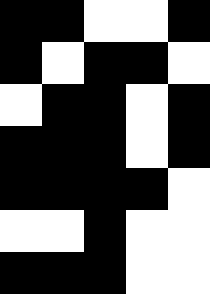[["black", "black", "white", "white", "black"], ["black", "white", "black", "black", "white"], ["white", "black", "black", "white", "black"], ["black", "black", "black", "white", "black"], ["black", "black", "black", "black", "white"], ["white", "white", "black", "white", "white"], ["black", "black", "black", "white", "white"]]